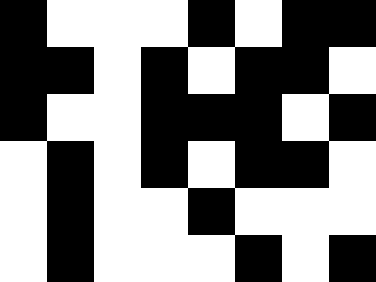[["black", "white", "white", "white", "black", "white", "black", "black"], ["black", "black", "white", "black", "white", "black", "black", "white"], ["black", "white", "white", "black", "black", "black", "white", "black"], ["white", "black", "white", "black", "white", "black", "black", "white"], ["white", "black", "white", "white", "black", "white", "white", "white"], ["white", "black", "white", "white", "white", "black", "white", "black"]]